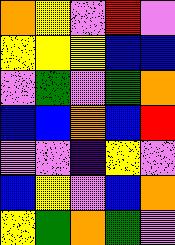[["orange", "yellow", "violet", "red", "violet"], ["yellow", "yellow", "yellow", "blue", "blue"], ["violet", "green", "violet", "green", "orange"], ["blue", "blue", "orange", "blue", "red"], ["violet", "violet", "indigo", "yellow", "violet"], ["blue", "yellow", "violet", "blue", "orange"], ["yellow", "green", "orange", "green", "violet"]]